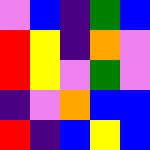[["violet", "blue", "indigo", "green", "blue"], ["red", "yellow", "indigo", "orange", "violet"], ["red", "yellow", "violet", "green", "violet"], ["indigo", "violet", "orange", "blue", "blue"], ["red", "indigo", "blue", "yellow", "blue"]]